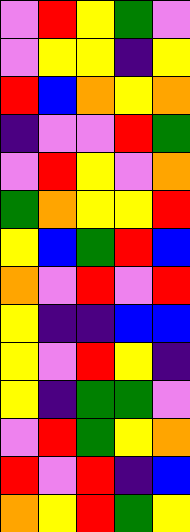[["violet", "red", "yellow", "green", "violet"], ["violet", "yellow", "yellow", "indigo", "yellow"], ["red", "blue", "orange", "yellow", "orange"], ["indigo", "violet", "violet", "red", "green"], ["violet", "red", "yellow", "violet", "orange"], ["green", "orange", "yellow", "yellow", "red"], ["yellow", "blue", "green", "red", "blue"], ["orange", "violet", "red", "violet", "red"], ["yellow", "indigo", "indigo", "blue", "blue"], ["yellow", "violet", "red", "yellow", "indigo"], ["yellow", "indigo", "green", "green", "violet"], ["violet", "red", "green", "yellow", "orange"], ["red", "violet", "red", "indigo", "blue"], ["orange", "yellow", "red", "green", "yellow"]]